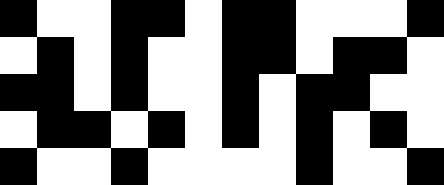[["black", "white", "white", "black", "black", "white", "black", "black", "white", "white", "white", "black"], ["white", "black", "white", "black", "white", "white", "black", "black", "white", "black", "black", "white"], ["black", "black", "white", "black", "white", "white", "black", "white", "black", "black", "white", "white"], ["white", "black", "black", "white", "black", "white", "black", "white", "black", "white", "black", "white"], ["black", "white", "white", "black", "white", "white", "white", "white", "black", "white", "white", "black"]]